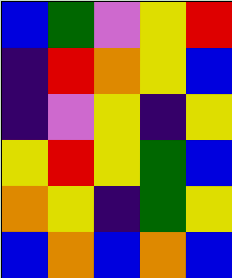[["blue", "green", "violet", "yellow", "red"], ["indigo", "red", "orange", "yellow", "blue"], ["indigo", "violet", "yellow", "indigo", "yellow"], ["yellow", "red", "yellow", "green", "blue"], ["orange", "yellow", "indigo", "green", "yellow"], ["blue", "orange", "blue", "orange", "blue"]]